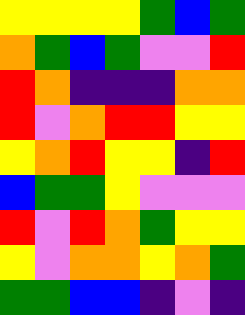[["yellow", "yellow", "yellow", "yellow", "green", "blue", "green"], ["orange", "green", "blue", "green", "violet", "violet", "red"], ["red", "orange", "indigo", "indigo", "indigo", "orange", "orange"], ["red", "violet", "orange", "red", "red", "yellow", "yellow"], ["yellow", "orange", "red", "yellow", "yellow", "indigo", "red"], ["blue", "green", "green", "yellow", "violet", "violet", "violet"], ["red", "violet", "red", "orange", "green", "yellow", "yellow"], ["yellow", "violet", "orange", "orange", "yellow", "orange", "green"], ["green", "green", "blue", "blue", "indigo", "violet", "indigo"]]